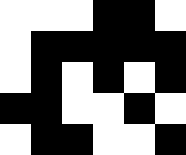[["white", "white", "white", "black", "black", "white"], ["white", "black", "black", "black", "black", "black"], ["white", "black", "white", "black", "white", "black"], ["black", "black", "white", "white", "black", "white"], ["white", "black", "black", "white", "white", "black"]]